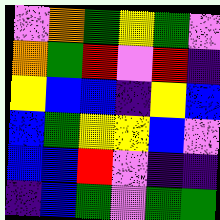[["violet", "orange", "green", "yellow", "green", "violet"], ["orange", "green", "red", "violet", "red", "indigo"], ["yellow", "blue", "blue", "indigo", "yellow", "blue"], ["blue", "green", "yellow", "yellow", "blue", "violet"], ["blue", "blue", "red", "violet", "indigo", "indigo"], ["indigo", "blue", "green", "violet", "green", "green"]]